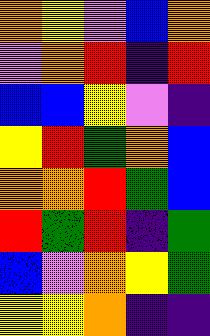[["orange", "yellow", "violet", "blue", "orange"], ["violet", "orange", "red", "indigo", "red"], ["blue", "blue", "yellow", "violet", "indigo"], ["yellow", "red", "green", "orange", "blue"], ["orange", "orange", "red", "green", "blue"], ["red", "green", "red", "indigo", "green"], ["blue", "violet", "orange", "yellow", "green"], ["yellow", "yellow", "orange", "indigo", "indigo"]]